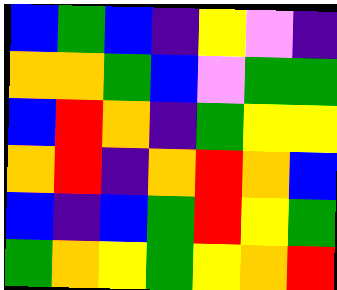[["blue", "green", "blue", "indigo", "yellow", "violet", "indigo"], ["orange", "orange", "green", "blue", "violet", "green", "green"], ["blue", "red", "orange", "indigo", "green", "yellow", "yellow"], ["orange", "red", "indigo", "orange", "red", "orange", "blue"], ["blue", "indigo", "blue", "green", "red", "yellow", "green"], ["green", "orange", "yellow", "green", "yellow", "orange", "red"]]